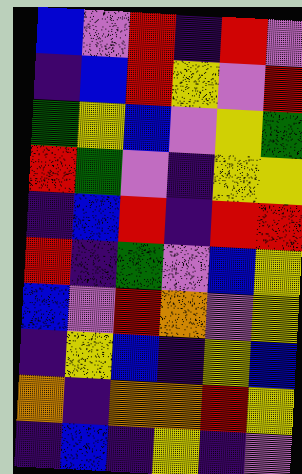[["blue", "violet", "red", "indigo", "red", "violet"], ["indigo", "blue", "red", "yellow", "violet", "red"], ["green", "yellow", "blue", "violet", "yellow", "green"], ["red", "green", "violet", "indigo", "yellow", "yellow"], ["indigo", "blue", "red", "indigo", "red", "red"], ["red", "indigo", "green", "violet", "blue", "yellow"], ["blue", "violet", "red", "orange", "violet", "yellow"], ["indigo", "yellow", "blue", "indigo", "yellow", "blue"], ["orange", "indigo", "orange", "orange", "red", "yellow"], ["indigo", "blue", "indigo", "yellow", "indigo", "violet"]]